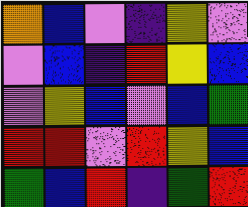[["orange", "blue", "violet", "indigo", "yellow", "violet"], ["violet", "blue", "indigo", "red", "yellow", "blue"], ["violet", "yellow", "blue", "violet", "blue", "green"], ["red", "red", "violet", "red", "yellow", "blue"], ["green", "blue", "red", "indigo", "green", "red"]]